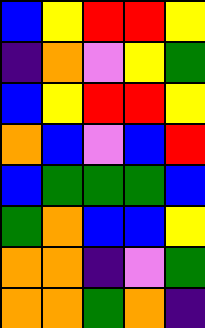[["blue", "yellow", "red", "red", "yellow"], ["indigo", "orange", "violet", "yellow", "green"], ["blue", "yellow", "red", "red", "yellow"], ["orange", "blue", "violet", "blue", "red"], ["blue", "green", "green", "green", "blue"], ["green", "orange", "blue", "blue", "yellow"], ["orange", "orange", "indigo", "violet", "green"], ["orange", "orange", "green", "orange", "indigo"]]